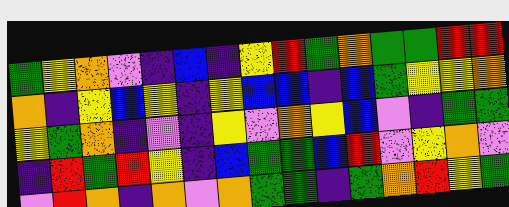[["green", "yellow", "orange", "violet", "indigo", "blue", "indigo", "yellow", "red", "green", "orange", "green", "green", "red", "red"], ["orange", "indigo", "yellow", "blue", "yellow", "indigo", "yellow", "blue", "blue", "indigo", "blue", "green", "yellow", "yellow", "orange"], ["yellow", "green", "orange", "indigo", "violet", "indigo", "yellow", "violet", "orange", "yellow", "blue", "violet", "indigo", "green", "green"], ["indigo", "red", "green", "red", "yellow", "indigo", "blue", "green", "green", "blue", "red", "violet", "yellow", "orange", "violet"], ["violet", "red", "orange", "indigo", "orange", "violet", "orange", "green", "green", "indigo", "green", "orange", "red", "yellow", "green"]]